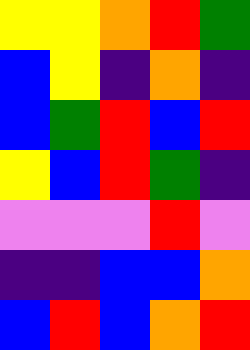[["yellow", "yellow", "orange", "red", "green"], ["blue", "yellow", "indigo", "orange", "indigo"], ["blue", "green", "red", "blue", "red"], ["yellow", "blue", "red", "green", "indigo"], ["violet", "violet", "violet", "red", "violet"], ["indigo", "indigo", "blue", "blue", "orange"], ["blue", "red", "blue", "orange", "red"]]